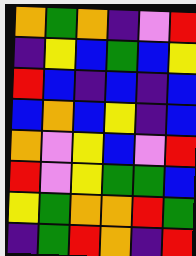[["orange", "green", "orange", "indigo", "violet", "red"], ["indigo", "yellow", "blue", "green", "blue", "yellow"], ["red", "blue", "indigo", "blue", "indigo", "blue"], ["blue", "orange", "blue", "yellow", "indigo", "blue"], ["orange", "violet", "yellow", "blue", "violet", "red"], ["red", "violet", "yellow", "green", "green", "blue"], ["yellow", "green", "orange", "orange", "red", "green"], ["indigo", "green", "red", "orange", "indigo", "red"]]